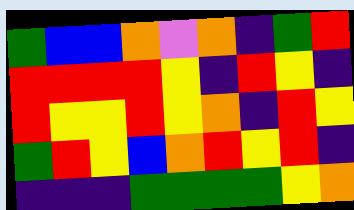[["green", "blue", "blue", "orange", "violet", "orange", "indigo", "green", "red"], ["red", "red", "red", "red", "yellow", "indigo", "red", "yellow", "indigo"], ["red", "yellow", "yellow", "red", "yellow", "orange", "indigo", "red", "yellow"], ["green", "red", "yellow", "blue", "orange", "red", "yellow", "red", "indigo"], ["indigo", "indigo", "indigo", "green", "green", "green", "green", "yellow", "orange"]]